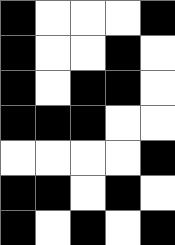[["black", "white", "white", "white", "black"], ["black", "white", "white", "black", "white"], ["black", "white", "black", "black", "white"], ["black", "black", "black", "white", "white"], ["white", "white", "white", "white", "black"], ["black", "black", "white", "black", "white"], ["black", "white", "black", "white", "black"]]